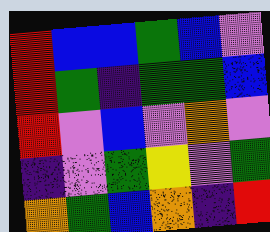[["red", "blue", "blue", "green", "blue", "violet"], ["red", "green", "indigo", "green", "green", "blue"], ["red", "violet", "blue", "violet", "orange", "violet"], ["indigo", "violet", "green", "yellow", "violet", "green"], ["orange", "green", "blue", "orange", "indigo", "red"]]